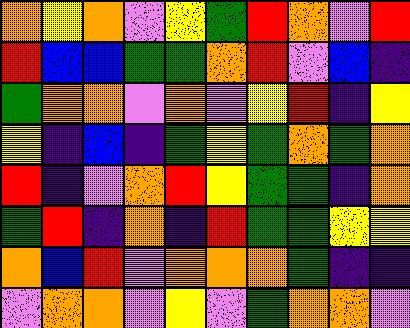[["orange", "yellow", "orange", "violet", "yellow", "green", "red", "orange", "violet", "red"], ["red", "blue", "blue", "green", "green", "orange", "red", "violet", "blue", "indigo"], ["green", "orange", "orange", "violet", "orange", "violet", "yellow", "red", "indigo", "yellow"], ["yellow", "indigo", "blue", "indigo", "green", "yellow", "green", "orange", "green", "orange"], ["red", "indigo", "violet", "orange", "red", "yellow", "green", "green", "indigo", "orange"], ["green", "red", "indigo", "orange", "indigo", "red", "green", "green", "yellow", "yellow"], ["orange", "blue", "red", "violet", "orange", "orange", "orange", "green", "indigo", "indigo"], ["violet", "orange", "orange", "violet", "yellow", "violet", "green", "orange", "orange", "violet"]]